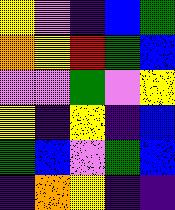[["yellow", "violet", "indigo", "blue", "green"], ["orange", "yellow", "red", "green", "blue"], ["violet", "violet", "green", "violet", "yellow"], ["yellow", "indigo", "yellow", "indigo", "blue"], ["green", "blue", "violet", "green", "blue"], ["indigo", "orange", "yellow", "indigo", "indigo"]]